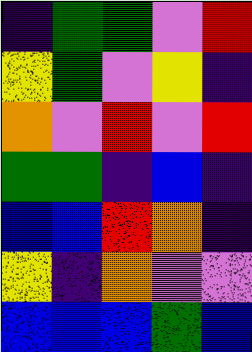[["indigo", "green", "green", "violet", "red"], ["yellow", "green", "violet", "yellow", "indigo"], ["orange", "violet", "red", "violet", "red"], ["green", "green", "indigo", "blue", "indigo"], ["blue", "blue", "red", "orange", "indigo"], ["yellow", "indigo", "orange", "violet", "violet"], ["blue", "blue", "blue", "green", "blue"]]